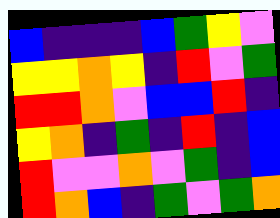[["blue", "indigo", "indigo", "indigo", "blue", "green", "yellow", "violet"], ["yellow", "yellow", "orange", "yellow", "indigo", "red", "violet", "green"], ["red", "red", "orange", "violet", "blue", "blue", "red", "indigo"], ["yellow", "orange", "indigo", "green", "indigo", "red", "indigo", "blue"], ["red", "violet", "violet", "orange", "violet", "green", "indigo", "blue"], ["red", "orange", "blue", "indigo", "green", "violet", "green", "orange"]]